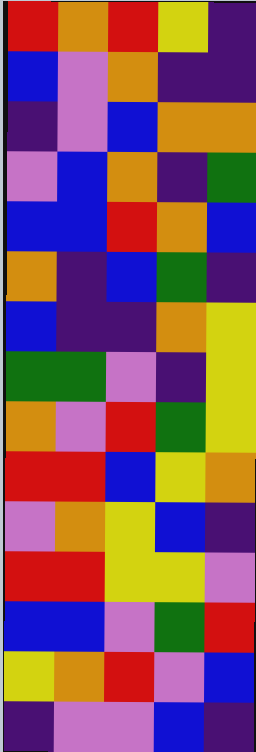[["red", "orange", "red", "yellow", "indigo"], ["blue", "violet", "orange", "indigo", "indigo"], ["indigo", "violet", "blue", "orange", "orange"], ["violet", "blue", "orange", "indigo", "green"], ["blue", "blue", "red", "orange", "blue"], ["orange", "indigo", "blue", "green", "indigo"], ["blue", "indigo", "indigo", "orange", "yellow"], ["green", "green", "violet", "indigo", "yellow"], ["orange", "violet", "red", "green", "yellow"], ["red", "red", "blue", "yellow", "orange"], ["violet", "orange", "yellow", "blue", "indigo"], ["red", "red", "yellow", "yellow", "violet"], ["blue", "blue", "violet", "green", "red"], ["yellow", "orange", "red", "violet", "blue"], ["indigo", "violet", "violet", "blue", "indigo"]]